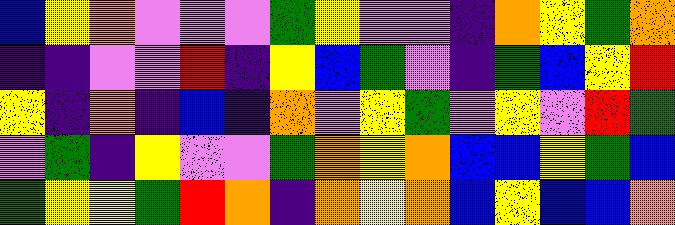[["blue", "yellow", "orange", "violet", "violet", "violet", "green", "yellow", "violet", "violet", "indigo", "orange", "yellow", "green", "orange"], ["indigo", "indigo", "violet", "violet", "red", "indigo", "yellow", "blue", "green", "violet", "indigo", "green", "blue", "yellow", "red"], ["yellow", "indigo", "orange", "indigo", "blue", "indigo", "orange", "violet", "yellow", "green", "violet", "yellow", "violet", "red", "green"], ["violet", "green", "indigo", "yellow", "violet", "violet", "green", "orange", "yellow", "orange", "blue", "blue", "yellow", "green", "blue"], ["green", "yellow", "yellow", "green", "red", "orange", "indigo", "orange", "yellow", "orange", "blue", "yellow", "blue", "blue", "orange"]]